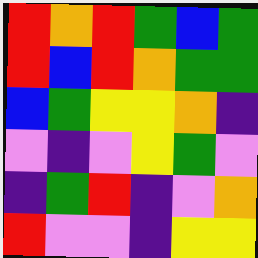[["red", "orange", "red", "green", "blue", "green"], ["red", "blue", "red", "orange", "green", "green"], ["blue", "green", "yellow", "yellow", "orange", "indigo"], ["violet", "indigo", "violet", "yellow", "green", "violet"], ["indigo", "green", "red", "indigo", "violet", "orange"], ["red", "violet", "violet", "indigo", "yellow", "yellow"]]